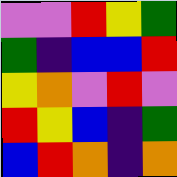[["violet", "violet", "red", "yellow", "green"], ["green", "indigo", "blue", "blue", "red"], ["yellow", "orange", "violet", "red", "violet"], ["red", "yellow", "blue", "indigo", "green"], ["blue", "red", "orange", "indigo", "orange"]]